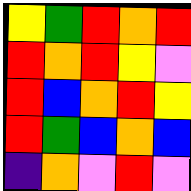[["yellow", "green", "red", "orange", "red"], ["red", "orange", "red", "yellow", "violet"], ["red", "blue", "orange", "red", "yellow"], ["red", "green", "blue", "orange", "blue"], ["indigo", "orange", "violet", "red", "violet"]]